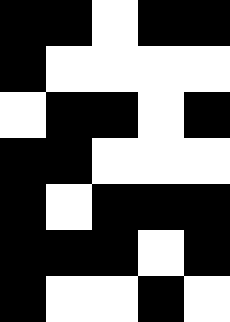[["black", "black", "white", "black", "black"], ["black", "white", "white", "white", "white"], ["white", "black", "black", "white", "black"], ["black", "black", "white", "white", "white"], ["black", "white", "black", "black", "black"], ["black", "black", "black", "white", "black"], ["black", "white", "white", "black", "white"]]